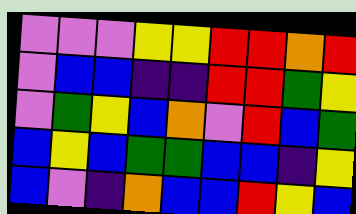[["violet", "violet", "violet", "yellow", "yellow", "red", "red", "orange", "red"], ["violet", "blue", "blue", "indigo", "indigo", "red", "red", "green", "yellow"], ["violet", "green", "yellow", "blue", "orange", "violet", "red", "blue", "green"], ["blue", "yellow", "blue", "green", "green", "blue", "blue", "indigo", "yellow"], ["blue", "violet", "indigo", "orange", "blue", "blue", "red", "yellow", "blue"]]